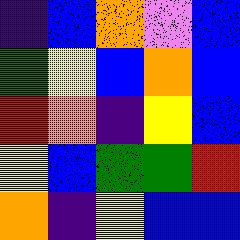[["indigo", "blue", "orange", "violet", "blue"], ["green", "yellow", "blue", "orange", "blue"], ["red", "orange", "indigo", "yellow", "blue"], ["yellow", "blue", "green", "green", "red"], ["orange", "indigo", "yellow", "blue", "blue"]]